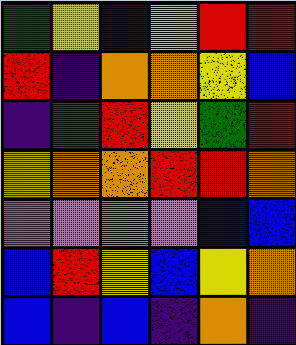[["green", "yellow", "blue", "yellow", "red", "red"], ["red", "indigo", "orange", "orange", "yellow", "blue"], ["indigo", "green", "red", "yellow", "green", "red"], ["yellow", "orange", "orange", "red", "red", "orange"], ["violet", "violet", "orange", "violet", "blue", "blue"], ["blue", "red", "yellow", "blue", "yellow", "orange"], ["blue", "indigo", "blue", "indigo", "orange", "indigo"]]